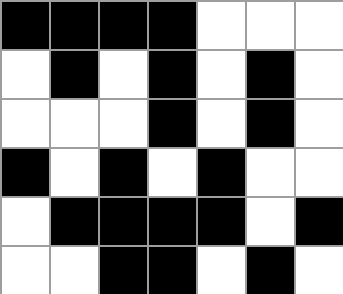[["black", "black", "black", "black", "white", "white", "white"], ["white", "black", "white", "black", "white", "black", "white"], ["white", "white", "white", "black", "white", "black", "white"], ["black", "white", "black", "white", "black", "white", "white"], ["white", "black", "black", "black", "black", "white", "black"], ["white", "white", "black", "black", "white", "black", "white"]]